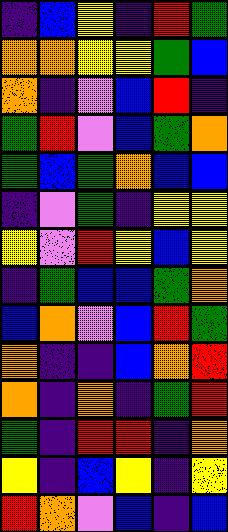[["indigo", "blue", "yellow", "indigo", "red", "green"], ["orange", "orange", "yellow", "yellow", "green", "blue"], ["orange", "indigo", "violet", "blue", "red", "indigo"], ["green", "red", "violet", "blue", "green", "orange"], ["green", "blue", "green", "orange", "blue", "blue"], ["indigo", "violet", "green", "indigo", "yellow", "yellow"], ["yellow", "violet", "red", "yellow", "blue", "yellow"], ["indigo", "green", "blue", "blue", "green", "orange"], ["blue", "orange", "violet", "blue", "red", "green"], ["orange", "indigo", "indigo", "blue", "orange", "red"], ["orange", "indigo", "orange", "indigo", "green", "red"], ["green", "indigo", "red", "red", "indigo", "orange"], ["yellow", "indigo", "blue", "yellow", "indigo", "yellow"], ["red", "orange", "violet", "blue", "indigo", "blue"]]